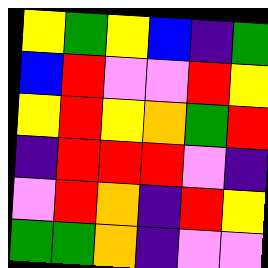[["yellow", "green", "yellow", "blue", "indigo", "green"], ["blue", "red", "violet", "violet", "red", "yellow"], ["yellow", "red", "yellow", "orange", "green", "red"], ["indigo", "red", "red", "red", "violet", "indigo"], ["violet", "red", "orange", "indigo", "red", "yellow"], ["green", "green", "orange", "indigo", "violet", "violet"]]